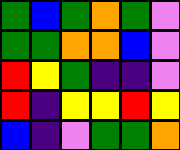[["green", "blue", "green", "orange", "green", "violet"], ["green", "green", "orange", "orange", "blue", "violet"], ["red", "yellow", "green", "indigo", "indigo", "violet"], ["red", "indigo", "yellow", "yellow", "red", "yellow"], ["blue", "indigo", "violet", "green", "green", "orange"]]